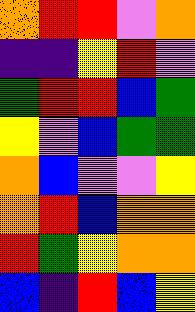[["orange", "red", "red", "violet", "orange"], ["indigo", "indigo", "yellow", "red", "violet"], ["green", "red", "red", "blue", "green"], ["yellow", "violet", "blue", "green", "green"], ["orange", "blue", "violet", "violet", "yellow"], ["orange", "red", "blue", "orange", "orange"], ["red", "green", "yellow", "orange", "orange"], ["blue", "indigo", "red", "blue", "yellow"]]